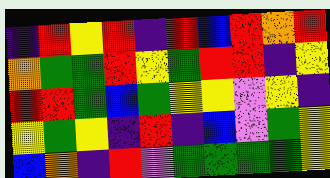[["indigo", "red", "yellow", "red", "indigo", "red", "blue", "red", "orange", "red"], ["orange", "green", "green", "red", "yellow", "green", "red", "red", "indigo", "yellow"], ["red", "red", "green", "blue", "green", "yellow", "yellow", "violet", "yellow", "indigo"], ["yellow", "green", "yellow", "indigo", "red", "indigo", "blue", "violet", "green", "yellow"], ["blue", "orange", "indigo", "red", "violet", "green", "green", "green", "green", "yellow"]]